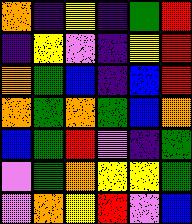[["orange", "indigo", "yellow", "indigo", "green", "red"], ["indigo", "yellow", "violet", "indigo", "yellow", "red"], ["orange", "green", "blue", "indigo", "blue", "red"], ["orange", "green", "orange", "green", "blue", "orange"], ["blue", "green", "red", "violet", "indigo", "green"], ["violet", "green", "orange", "yellow", "yellow", "green"], ["violet", "orange", "yellow", "red", "violet", "blue"]]